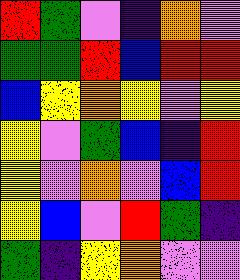[["red", "green", "violet", "indigo", "orange", "violet"], ["green", "green", "red", "blue", "red", "red"], ["blue", "yellow", "orange", "yellow", "violet", "yellow"], ["yellow", "violet", "green", "blue", "indigo", "red"], ["yellow", "violet", "orange", "violet", "blue", "red"], ["yellow", "blue", "violet", "red", "green", "indigo"], ["green", "indigo", "yellow", "orange", "violet", "violet"]]